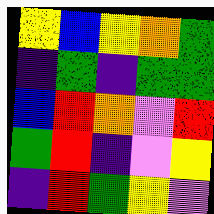[["yellow", "blue", "yellow", "orange", "green"], ["indigo", "green", "indigo", "green", "green"], ["blue", "red", "orange", "violet", "red"], ["green", "red", "indigo", "violet", "yellow"], ["indigo", "red", "green", "yellow", "violet"]]